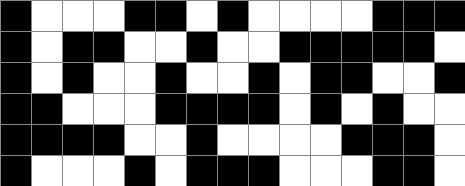[["black", "white", "white", "white", "black", "black", "white", "black", "white", "white", "white", "white", "black", "black", "black"], ["black", "white", "black", "black", "white", "white", "black", "white", "white", "black", "black", "black", "black", "black", "white"], ["black", "white", "black", "white", "white", "black", "white", "white", "black", "white", "black", "black", "white", "white", "black"], ["black", "black", "white", "white", "white", "black", "black", "black", "black", "white", "black", "white", "black", "white", "white"], ["black", "black", "black", "black", "white", "white", "black", "white", "white", "white", "white", "black", "black", "black", "white"], ["black", "white", "white", "white", "black", "white", "black", "black", "black", "white", "white", "white", "black", "black", "white"]]